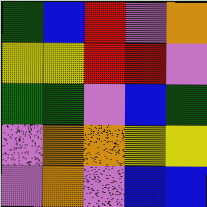[["green", "blue", "red", "violet", "orange"], ["yellow", "yellow", "red", "red", "violet"], ["green", "green", "violet", "blue", "green"], ["violet", "orange", "orange", "yellow", "yellow"], ["violet", "orange", "violet", "blue", "blue"]]